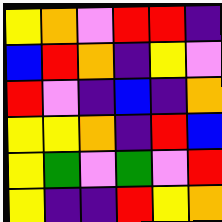[["yellow", "orange", "violet", "red", "red", "indigo"], ["blue", "red", "orange", "indigo", "yellow", "violet"], ["red", "violet", "indigo", "blue", "indigo", "orange"], ["yellow", "yellow", "orange", "indigo", "red", "blue"], ["yellow", "green", "violet", "green", "violet", "red"], ["yellow", "indigo", "indigo", "red", "yellow", "orange"]]